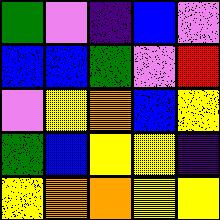[["green", "violet", "indigo", "blue", "violet"], ["blue", "blue", "green", "violet", "red"], ["violet", "yellow", "orange", "blue", "yellow"], ["green", "blue", "yellow", "yellow", "indigo"], ["yellow", "orange", "orange", "yellow", "yellow"]]